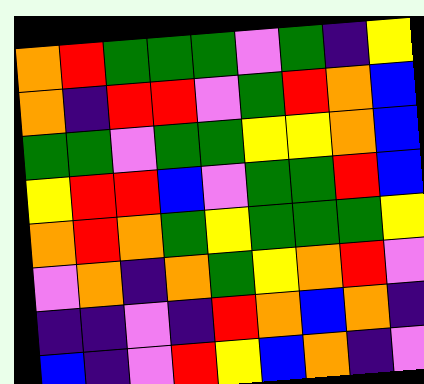[["orange", "red", "green", "green", "green", "violet", "green", "indigo", "yellow"], ["orange", "indigo", "red", "red", "violet", "green", "red", "orange", "blue"], ["green", "green", "violet", "green", "green", "yellow", "yellow", "orange", "blue"], ["yellow", "red", "red", "blue", "violet", "green", "green", "red", "blue"], ["orange", "red", "orange", "green", "yellow", "green", "green", "green", "yellow"], ["violet", "orange", "indigo", "orange", "green", "yellow", "orange", "red", "violet"], ["indigo", "indigo", "violet", "indigo", "red", "orange", "blue", "orange", "indigo"], ["blue", "indigo", "violet", "red", "yellow", "blue", "orange", "indigo", "violet"]]